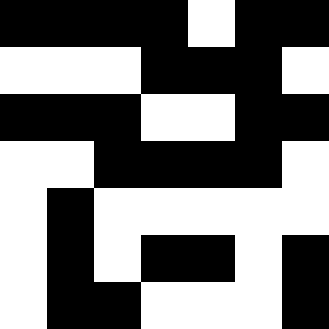[["black", "black", "black", "black", "white", "black", "black"], ["white", "white", "white", "black", "black", "black", "white"], ["black", "black", "black", "white", "white", "black", "black"], ["white", "white", "black", "black", "black", "black", "white"], ["white", "black", "white", "white", "white", "white", "white"], ["white", "black", "white", "black", "black", "white", "black"], ["white", "black", "black", "white", "white", "white", "black"]]